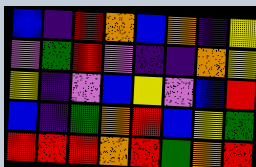[["blue", "indigo", "red", "orange", "blue", "orange", "indigo", "yellow"], ["violet", "green", "red", "violet", "indigo", "indigo", "orange", "yellow"], ["yellow", "indigo", "violet", "blue", "yellow", "violet", "blue", "red"], ["blue", "indigo", "green", "orange", "red", "blue", "yellow", "green"], ["red", "red", "red", "orange", "red", "green", "orange", "red"]]